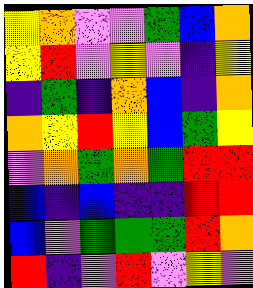[["yellow", "orange", "violet", "violet", "green", "blue", "orange"], ["yellow", "red", "violet", "yellow", "violet", "indigo", "yellow"], ["indigo", "green", "indigo", "orange", "blue", "indigo", "orange"], ["orange", "yellow", "red", "yellow", "blue", "green", "yellow"], ["violet", "orange", "green", "orange", "green", "red", "red"], ["blue", "indigo", "blue", "indigo", "indigo", "red", "red"], ["blue", "violet", "green", "green", "green", "red", "orange"], ["red", "indigo", "violet", "red", "violet", "yellow", "violet"]]